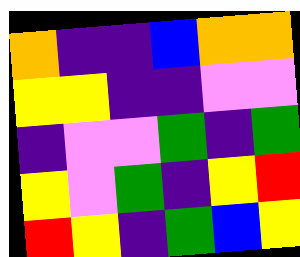[["orange", "indigo", "indigo", "blue", "orange", "orange"], ["yellow", "yellow", "indigo", "indigo", "violet", "violet"], ["indigo", "violet", "violet", "green", "indigo", "green"], ["yellow", "violet", "green", "indigo", "yellow", "red"], ["red", "yellow", "indigo", "green", "blue", "yellow"]]